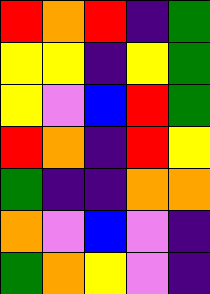[["red", "orange", "red", "indigo", "green"], ["yellow", "yellow", "indigo", "yellow", "green"], ["yellow", "violet", "blue", "red", "green"], ["red", "orange", "indigo", "red", "yellow"], ["green", "indigo", "indigo", "orange", "orange"], ["orange", "violet", "blue", "violet", "indigo"], ["green", "orange", "yellow", "violet", "indigo"]]